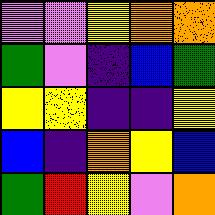[["violet", "violet", "yellow", "orange", "orange"], ["green", "violet", "indigo", "blue", "green"], ["yellow", "yellow", "indigo", "indigo", "yellow"], ["blue", "indigo", "orange", "yellow", "blue"], ["green", "red", "yellow", "violet", "orange"]]